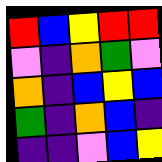[["red", "blue", "yellow", "red", "red"], ["violet", "indigo", "orange", "green", "violet"], ["orange", "indigo", "blue", "yellow", "blue"], ["green", "indigo", "orange", "blue", "indigo"], ["indigo", "indigo", "violet", "blue", "yellow"]]